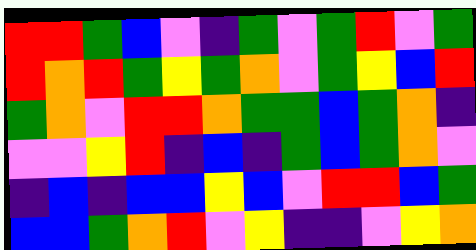[["red", "red", "green", "blue", "violet", "indigo", "green", "violet", "green", "red", "violet", "green"], ["red", "orange", "red", "green", "yellow", "green", "orange", "violet", "green", "yellow", "blue", "red"], ["green", "orange", "violet", "red", "red", "orange", "green", "green", "blue", "green", "orange", "indigo"], ["violet", "violet", "yellow", "red", "indigo", "blue", "indigo", "green", "blue", "green", "orange", "violet"], ["indigo", "blue", "indigo", "blue", "blue", "yellow", "blue", "violet", "red", "red", "blue", "green"], ["blue", "blue", "green", "orange", "red", "violet", "yellow", "indigo", "indigo", "violet", "yellow", "orange"]]